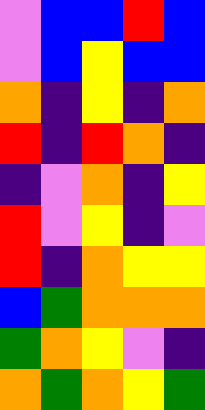[["violet", "blue", "blue", "red", "blue"], ["violet", "blue", "yellow", "blue", "blue"], ["orange", "indigo", "yellow", "indigo", "orange"], ["red", "indigo", "red", "orange", "indigo"], ["indigo", "violet", "orange", "indigo", "yellow"], ["red", "violet", "yellow", "indigo", "violet"], ["red", "indigo", "orange", "yellow", "yellow"], ["blue", "green", "orange", "orange", "orange"], ["green", "orange", "yellow", "violet", "indigo"], ["orange", "green", "orange", "yellow", "green"]]